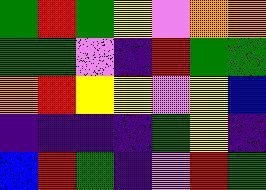[["green", "red", "green", "yellow", "violet", "orange", "orange"], ["green", "green", "violet", "indigo", "red", "green", "green"], ["orange", "red", "yellow", "yellow", "violet", "yellow", "blue"], ["indigo", "indigo", "indigo", "indigo", "green", "yellow", "indigo"], ["blue", "red", "green", "indigo", "violet", "red", "green"]]